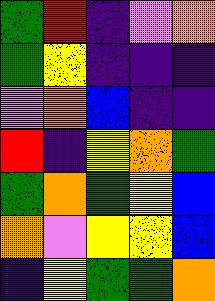[["green", "red", "indigo", "violet", "orange"], ["green", "yellow", "indigo", "indigo", "indigo"], ["violet", "orange", "blue", "indigo", "indigo"], ["red", "indigo", "yellow", "orange", "green"], ["green", "orange", "green", "yellow", "blue"], ["orange", "violet", "yellow", "yellow", "blue"], ["indigo", "yellow", "green", "green", "orange"]]